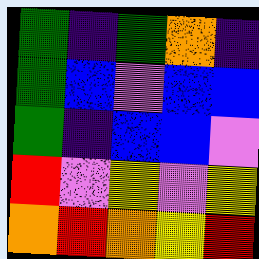[["green", "indigo", "green", "orange", "indigo"], ["green", "blue", "violet", "blue", "blue"], ["green", "indigo", "blue", "blue", "violet"], ["red", "violet", "yellow", "violet", "yellow"], ["orange", "red", "orange", "yellow", "red"]]